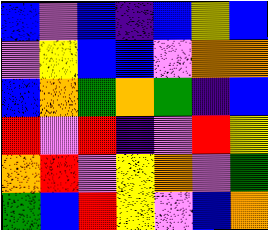[["blue", "violet", "blue", "indigo", "blue", "yellow", "blue"], ["violet", "yellow", "blue", "blue", "violet", "orange", "orange"], ["blue", "orange", "green", "orange", "green", "indigo", "blue"], ["red", "violet", "red", "indigo", "violet", "red", "yellow"], ["orange", "red", "violet", "yellow", "orange", "violet", "green"], ["green", "blue", "red", "yellow", "violet", "blue", "orange"]]